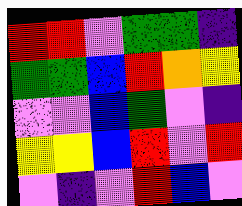[["red", "red", "violet", "green", "green", "indigo"], ["green", "green", "blue", "red", "orange", "yellow"], ["violet", "violet", "blue", "green", "violet", "indigo"], ["yellow", "yellow", "blue", "red", "violet", "red"], ["violet", "indigo", "violet", "red", "blue", "violet"]]